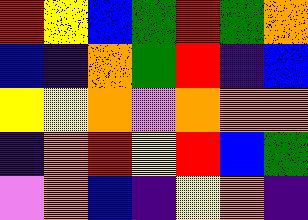[["red", "yellow", "blue", "green", "red", "green", "orange"], ["blue", "indigo", "orange", "green", "red", "indigo", "blue"], ["yellow", "yellow", "orange", "violet", "orange", "orange", "orange"], ["indigo", "orange", "red", "yellow", "red", "blue", "green"], ["violet", "orange", "blue", "indigo", "yellow", "orange", "indigo"]]